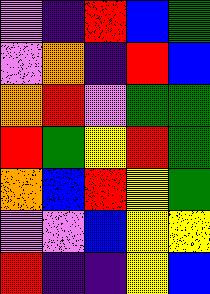[["violet", "indigo", "red", "blue", "green"], ["violet", "orange", "indigo", "red", "blue"], ["orange", "red", "violet", "green", "green"], ["red", "green", "yellow", "red", "green"], ["orange", "blue", "red", "yellow", "green"], ["violet", "violet", "blue", "yellow", "yellow"], ["red", "indigo", "indigo", "yellow", "blue"]]